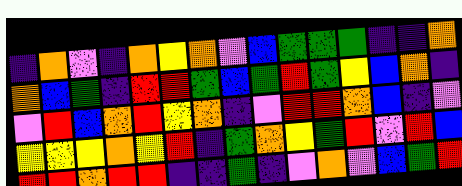[["indigo", "orange", "violet", "indigo", "orange", "yellow", "orange", "violet", "blue", "green", "green", "green", "indigo", "indigo", "orange"], ["orange", "blue", "green", "indigo", "red", "red", "green", "blue", "green", "red", "green", "yellow", "blue", "orange", "indigo"], ["violet", "red", "blue", "orange", "red", "yellow", "orange", "indigo", "violet", "red", "red", "orange", "blue", "indigo", "violet"], ["yellow", "yellow", "yellow", "orange", "yellow", "red", "indigo", "green", "orange", "yellow", "green", "red", "violet", "red", "blue"], ["red", "red", "orange", "red", "red", "indigo", "indigo", "green", "indigo", "violet", "orange", "violet", "blue", "green", "red"]]